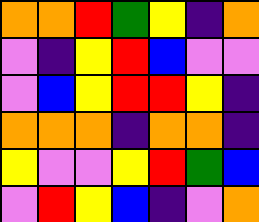[["orange", "orange", "red", "green", "yellow", "indigo", "orange"], ["violet", "indigo", "yellow", "red", "blue", "violet", "violet"], ["violet", "blue", "yellow", "red", "red", "yellow", "indigo"], ["orange", "orange", "orange", "indigo", "orange", "orange", "indigo"], ["yellow", "violet", "violet", "yellow", "red", "green", "blue"], ["violet", "red", "yellow", "blue", "indigo", "violet", "orange"]]